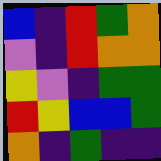[["blue", "indigo", "red", "green", "orange"], ["violet", "indigo", "red", "orange", "orange"], ["yellow", "violet", "indigo", "green", "green"], ["red", "yellow", "blue", "blue", "green"], ["orange", "indigo", "green", "indigo", "indigo"]]